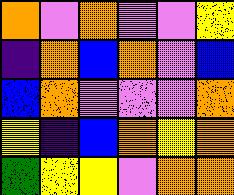[["orange", "violet", "orange", "violet", "violet", "yellow"], ["indigo", "orange", "blue", "orange", "violet", "blue"], ["blue", "orange", "violet", "violet", "violet", "orange"], ["yellow", "indigo", "blue", "orange", "yellow", "orange"], ["green", "yellow", "yellow", "violet", "orange", "orange"]]